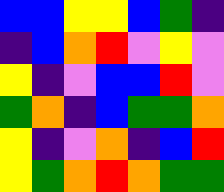[["blue", "blue", "yellow", "yellow", "blue", "green", "indigo"], ["indigo", "blue", "orange", "red", "violet", "yellow", "violet"], ["yellow", "indigo", "violet", "blue", "blue", "red", "violet"], ["green", "orange", "indigo", "blue", "green", "green", "orange"], ["yellow", "indigo", "violet", "orange", "indigo", "blue", "red"], ["yellow", "green", "orange", "red", "orange", "green", "green"]]